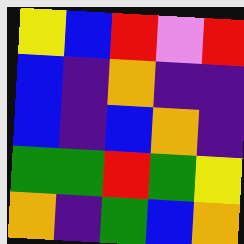[["yellow", "blue", "red", "violet", "red"], ["blue", "indigo", "orange", "indigo", "indigo"], ["blue", "indigo", "blue", "orange", "indigo"], ["green", "green", "red", "green", "yellow"], ["orange", "indigo", "green", "blue", "orange"]]